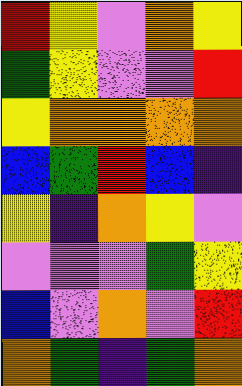[["red", "yellow", "violet", "orange", "yellow"], ["green", "yellow", "violet", "violet", "red"], ["yellow", "orange", "orange", "orange", "orange"], ["blue", "green", "red", "blue", "indigo"], ["yellow", "indigo", "orange", "yellow", "violet"], ["violet", "violet", "violet", "green", "yellow"], ["blue", "violet", "orange", "violet", "red"], ["orange", "green", "indigo", "green", "orange"]]